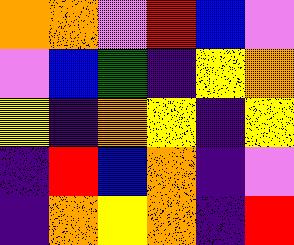[["orange", "orange", "violet", "red", "blue", "violet"], ["violet", "blue", "green", "indigo", "yellow", "orange"], ["yellow", "indigo", "orange", "yellow", "indigo", "yellow"], ["indigo", "red", "blue", "orange", "indigo", "violet"], ["indigo", "orange", "yellow", "orange", "indigo", "red"]]